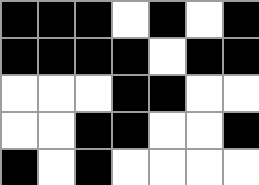[["black", "black", "black", "white", "black", "white", "black"], ["black", "black", "black", "black", "white", "black", "black"], ["white", "white", "white", "black", "black", "white", "white"], ["white", "white", "black", "black", "white", "white", "black"], ["black", "white", "black", "white", "white", "white", "white"]]